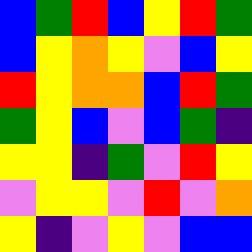[["blue", "green", "red", "blue", "yellow", "red", "green"], ["blue", "yellow", "orange", "yellow", "violet", "blue", "yellow"], ["red", "yellow", "orange", "orange", "blue", "red", "green"], ["green", "yellow", "blue", "violet", "blue", "green", "indigo"], ["yellow", "yellow", "indigo", "green", "violet", "red", "yellow"], ["violet", "yellow", "yellow", "violet", "red", "violet", "orange"], ["yellow", "indigo", "violet", "yellow", "violet", "blue", "blue"]]